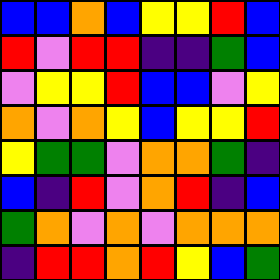[["blue", "blue", "orange", "blue", "yellow", "yellow", "red", "blue"], ["red", "violet", "red", "red", "indigo", "indigo", "green", "blue"], ["violet", "yellow", "yellow", "red", "blue", "blue", "violet", "yellow"], ["orange", "violet", "orange", "yellow", "blue", "yellow", "yellow", "red"], ["yellow", "green", "green", "violet", "orange", "orange", "green", "indigo"], ["blue", "indigo", "red", "violet", "orange", "red", "indigo", "blue"], ["green", "orange", "violet", "orange", "violet", "orange", "orange", "orange"], ["indigo", "red", "red", "orange", "red", "yellow", "blue", "green"]]